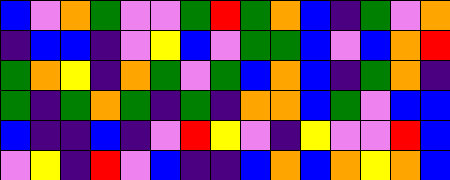[["blue", "violet", "orange", "green", "violet", "violet", "green", "red", "green", "orange", "blue", "indigo", "green", "violet", "orange"], ["indigo", "blue", "blue", "indigo", "violet", "yellow", "blue", "violet", "green", "green", "blue", "violet", "blue", "orange", "red"], ["green", "orange", "yellow", "indigo", "orange", "green", "violet", "green", "blue", "orange", "blue", "indigo", "green", "orange", "indigo"], ["green", "indigo", "green", "orange", "green", "indigo", "green", "indigo", "orange", "orange", "blue", "green", "violet", "blue", "blue"], ["blue", "indigo", "indigo", "blue", "indigo", "violet", "red", "yellow", "violet", "indigo", "yellow", "violet", "violet", "red", "blue"], ["violet", "yellow", "indigo", "red", "violet", "blue", "indigo", "indigo", "blue", "orange", "blue", "orange", "yellow", "orange", "blue"]]